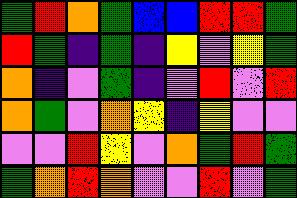[["green", "red", "orange", "green", "blue", "blue", "red", "red", "green"], ["red", "green", "indigo", "green", "indigo", "yellow", "violet", "yellow", "green"], ["orange", "indigo", "violet", "green", "indigo", "violet", "red", "violet", "red"], ["orange", "green", "violet", "orange", "yellow", "indigo", "yellow", "violet", "violet"], ["violet", "violet", "red", "yellow", "violet", "orange", "green", "red", "green"], ["green", "orange", "red", "orange", "violet", "violet", "red", "violet", "green"]]